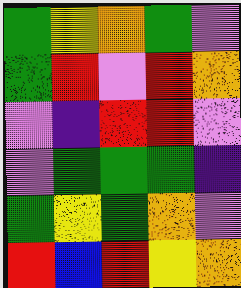[["green", "yellow", "orange", "green", "violet"], ["green", "red", "violet", "red", "orange"], ["violet", "indigo", "red", "red", "violet"], ["violet", "green", "green", "green", "indigo"], ["green", "yellow", "green", "orange", "violet"], ["red", "blue", "red", "yellow", "orange"]]